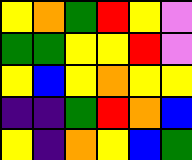[["yellow", "orange", "green", "red", "yellow", "violet"], ["green", "green", "yellow", "yellow", "red", "violet"], ["yellow", "blue", "yellow", "orange", "yellow", "yellow"], ["indigo", "indigo", "green", "red", "orange", "blue"], ["yellow", "indigo", "orange", "yellow", "blue", "green"]]